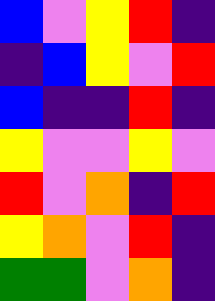[["blue", "violet", "yellow", "red", "indigo"], ["indigo", "blue", "yellow", "violet", "red"], ["blue", "indigo", "indigo", "red", "indigo"], ["yellow", "violet", "violet", "yellow", "violet"], ["red", "violet", "orange", "indigo", "red"], ["yellow", "orange", "violet", "red", "indigo"], ["green", "green", "violet", "orange", "indigo"]]